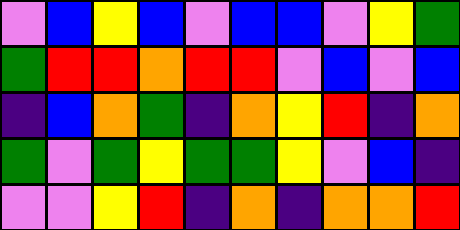[["violet", "blue", "yellow", "blue", "violet", "blue", "blue", "violet", "yellow", "green"], ["green", "red", "red", "orange", "red", "red", "violet", "blue", "violet", "blue"], ["indigo", "blue", "orange", "green", "indigo", "orange", "yellow", "red", "indigo", "orange"], ["green", "violet", "green", "yellow", "green", "green", "yellow", "violet", "blue", "indigo"], ["violet", "violet", "yellow", "red", "indigo", "orange", "indigo", "orange", "orange", "red"]]